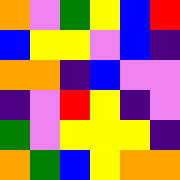[["orange", "violet", "green", "yellow", "blue", "red"], ["blue", "yellow", "yellow", "violet", "blue", "indigo"], ["orange", "orange", "indigo", "blue", "violet", "violet"], ["indigo", "violet", "red", "yellow", "indigo", "violet"], ["green", "violet", "yellow", "yellow", "yellow", "indigo"], ["orange", "green", "blue", "yellow", "orange", "orange"]]